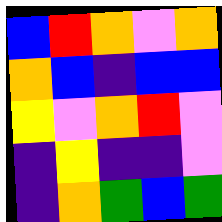[["blue", "red", "orange", "violet", "orange"], ["orange", "blue", "indigo", "blue", "blue"], ["yellow", "violet", "orange", "red", "violet"], ["indigo", "yellow", "indigo", "indigo", "violet"], ["indigo", "orange", "green", "blue", "green"]]